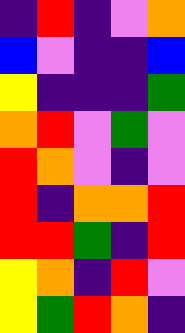[["indigo", "red", "indigo", "violet", "orange"], ["blue", "violet", "indigo", "indigo", "blue"], ["yellow", "indigo", "indigo", "indigo", "green"], ["orange", "red", "violet", "green", "violet"], ["red", "orange", "violet", "indigo", "violet"], ["red", "indigo", "orange", "orange", "red"], ["red", "red", "green", "indigo", "red"], ["yellow", "orange", "indigo", "red", "violet"], ["yellow", "green", "red", "orange", "indigo"]]